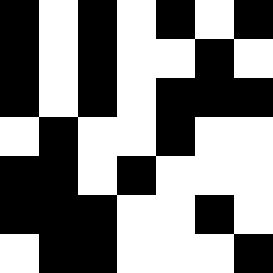[["black", "white", "black", "white", "black", "white", "black"], ["black", "white", "black", "white", "white", "black", "white"], ["black", "white", "black", "white", "black", "black", "black"], ["white", "black", "white", "white", "black", "white", "white"], ["black", "black", "white", "black", "white", "white", "white"], ["black", "black", "black", "white", "white", "black", "white"], ["white", "black", "black", "white", "white", "white", "black"]]